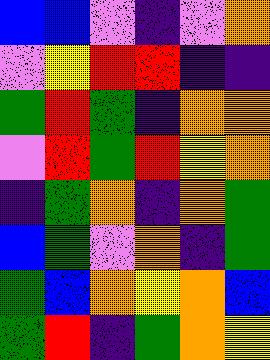[["blue", "blue", "violet", "indigo", "violet", "orange"], ["violet", "yellow", "red", "red", "indigo", "indigo"], ["green", "red", "green", "indigo", "orange", "orange"], ["violet", "red", "green", "red", "yellow", "orange"], ["indigo", "green", "orange", "indigo", "orange", "green"], ["blue", "green", "violet", "orange", "indigo", "green"], ["green", "blue", "orange", "yellow", "orange", "blue"], ["green", "red", "indigo", "green", "orange", "yellow"]]